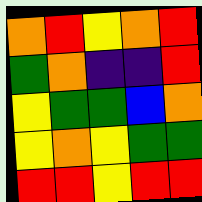[["orange", "red", "yellow", "orange", "red"], ["green", "orange", "indigo", "indigo", "red"], ["yellow", "green", "green", "blue", "orange"], ["yellow", "orange", "yellow", "green", "green"], ["red", "red", "yellow", "red", "red"]]